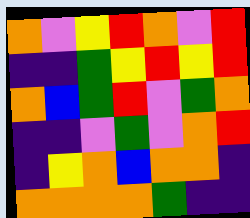[["orange", "violet", "yellow", "red", "orange", "violet", "red"], ["indigo", "indigo", "green", "yellow", "red", "yellow", "red"], ["orange", "blue", "green", "red", "violet", "green", "orange"], ["indigo", "indigo", "violet", "green", "violet", "orange", "red"], ["indigo", "yellow", "orange", "blue", "orange", "orange", "indigo"], ["orange", "orange", "orange", "orange", "green", "indigo", "indigo"]]